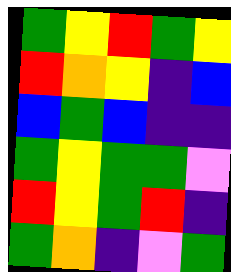[["green", "yellow", "red", "green", "yellow"], ["red", "orange", "yellow", "indigo", "blue"], ["blue", "green", "blue", "indigo", "indigo"], ["green", "yellow", "green", "green", "violet"], ["red", "yellow", "green", "red", "indigo"], ["green", "orange", "indigo", "violet", "green"]]